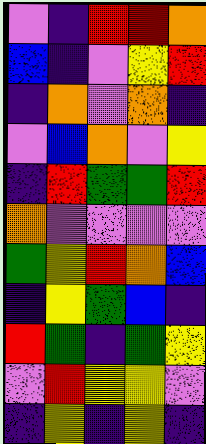[["violet", "indigo", "red", "red", "orange"], ["blue", "indigo", "violet", "yellow", "red"], ["indigo", "orange", "violet", "orange", "indigo"], ["violet", "blue", "orange", "violet", "yellow"], ["indigo", "red", "green", "green", "red"], ["orange", "violet", "violet", "violet", "violet"], ["green", "yellow", "red", "orange", "blue"], ["indigo", "yellow", "green", "blue", "indigo"], ["red", "green", "indigo", "green", "yellow"], ["violet", "red", "yellow", "yellow", "violet"], ["indigo", "yellow", "indigo", "yellow", "indigo"]]